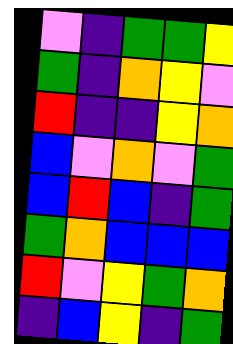[["violet", "indigo", "green", "green", "yellow"], ["green", "indigo", "orange", "yellow", "violet"], ["red", "indigo", "indigo", "yellow", "orange"], ["blue", "violet", "orange", "violet", "green"], ["blue", "red", "blue", "indigo", "green"], ["green", "orange", "blue", "blue", "blue"], ["red", "violet", "yellow", "green", "orange"], ["indigo", "blue", "yellow", "indigo", "green"]]